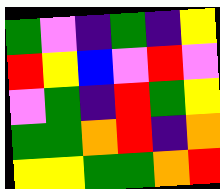[["green", "violet", "indigo", "green", "indigo", "yellow"], ["red", "yellow", "blue", "violet", "red", "violet"], ["violet", "green", "indigo", "red", "green", "yellow"], ["green", "green", "orange", "red", "indigo", "orange"], ["yellow", "yellow", "green", "green", "orange", "red"]]